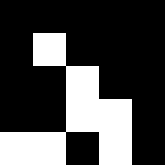[["black", "black", "black", "black", "black"], ["black", "white", "black", "black", "black"], ["black", "black", "white", "black", "black"], ["black", "black", "white", "white", "black"], ["white", "white", "black", "white", "black"]]